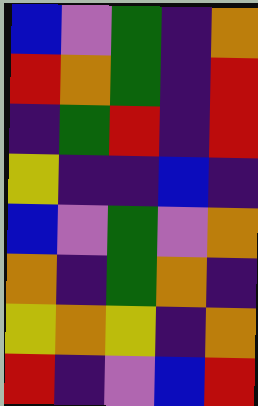[["blue", "violet", "green", "indigo", "orange"], ["red", "orange", "green", "indigo", "red"], ["indigo", "green", "red", "indigo", "red"], ["yellow", "indigo", "indigo", "blue", "indigo"], ["blue", "violet", "green", "violet", "orange"], ["orange", "indigo", "green", "orange", "indigo"], ["yellow", "orange", "yellow", "indigo", "orange"], ["red", "indigo", "violet", "blue", "red"]]